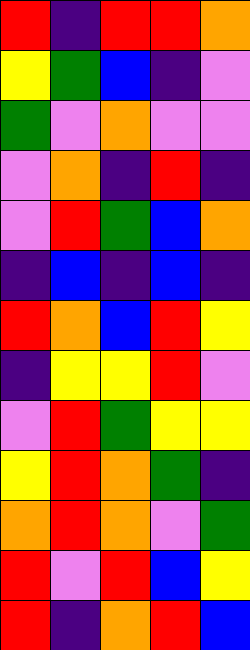[["red", "indigo", "red", "red", "orange"], ["yellow", "green", "blue", "indigo", "violet"], ["green", "violet", "orange", "violet", "violet"], ["violet", "orange", "indigo", "red", "indigo"], ["violet", "red", "green", "blue", "orange"], ["indigo", "blue", "indigo", "blue", "indigo"], ["red", "orange", "blue", "red", "yellow"], ["indigo", "yellow", "yellow", "red", "violet"], ["violet", "red", "green", "yellow", "yellow"], ["yellow", "red", "orange", "green", "indigo"], ["orange", "red", "orange", "violet", "green"], ["red", "violet", "red", "blue", "yellow"], ["red", "indigo", "orange", "red", "blue"]]